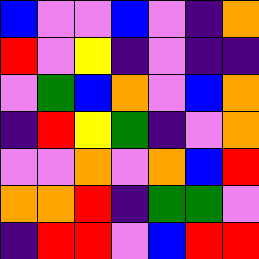[["blue", "violet", "violet", "blue", "violet", "indigo", "orange"], ["red", "violet", "yellow", "indigo", "violet", "indigo", "indigo"], ["violet", "green", "blue", "orange", "violet", "blue", "orange"], ["indigo", "red", "yellow", "green", "indigo", "violet", "orange"], ["violet", "violet", "orange", "violet", "orange", "blue", "red"], ["orange", "orange", "red", "indigo", "green", "green", "violet"], ["indigo", "red", "red", "violet", "blue", "red", "red"]]